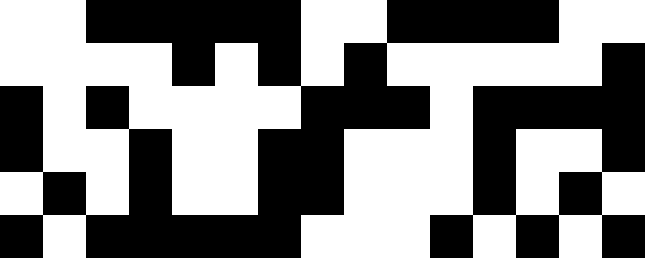[["white", "white", "black", "black", "black", "black", "black", "white", "white", "black", "black", "black", "black", "white", "white"], ["white", "white", "white", "white", "black", "white", "black", "white", "black", "white", "white", "white", "white", "white", "black"], ["black", "white", "black", "white", "white", "white", "white", "black", "black", "black", "white", "black", "black", "black", "black"], ["black", "white", "white", "black", "white", "white", "black", "black", "white", "white", "white", "black", "white", "white", "black"], ["white", "black", "white", "black", "white", "white", "black", "black", "white", "white", "white", "black", "white", "black", "white"], ["black", "white", "black", "black", "black", "black", "black", "white", "white", "white", "black", "white", "black", "white", "black"]]